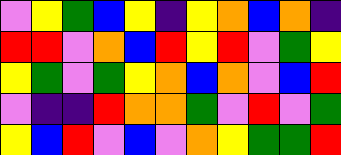[["violet", "yellow", "green", "blue", "yellow", "indigo", "yellow", "orange", "blue", "orange", "indigo"], ["red", "red", "violet", "orange", "blue", "red", "yellow", "red", "violet", "green", "yellow"], ["yellow", "green", "violet", "green", "yellow", "orange", "blue", "orange", "violet", "blue", "red"], ["violet", "indigo", "indigo", "red", "orange", "orange", "green", "violet", "red", "violet", "green"], ["yellow", "blue", "red", "violet", "blue", "violet", "orange", "yellow", "green", "green", "red"]]